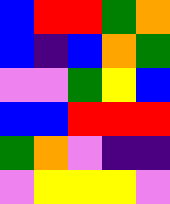[["blue", "red", "red", "green", "orange"], ["blue", "indigo", "blue", "orange", "green"], ["violet", "violet", "green", "yellow", "blue"], ["blue", "blue", "red", "red", "red"], ["green", "orange", "violet", "indigo", "indigo"], ["violet", "yellow", "yellow", "yellow", "violet"]]